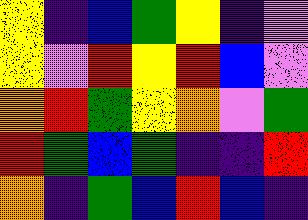[["yellow", "indigo", "blue", "green", "yellow", "indigo", "violet"], ["yellow", "violet", "red", "yellow", "red", "blue", "violet"], ["orange", "red", "green", "yellow", "orange", "violet", "green"], ["red", "green", "blue", "green", "indigo", "indigo", "red"], ["orange", "indigo", "green", "blue", "red", "blue", "indigo"]]